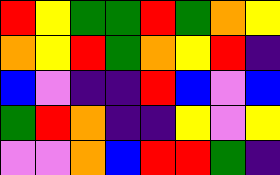[["red", "yellow", "green", "green", "red", "green", "orange", "yellow"], ["orange", "yellow", "red", "green", "orange", "yellow", "red", "indigo"], ["blue", "violet", "indigo", "indigo", "red", "blue", "violet", "blue"], ["green", "red", "orange", "indigo", "indigo", "yellow", "violet", "yellow"], ["violet", "violet", "orange", "blue", "red", "red", "green", "indigo"]]